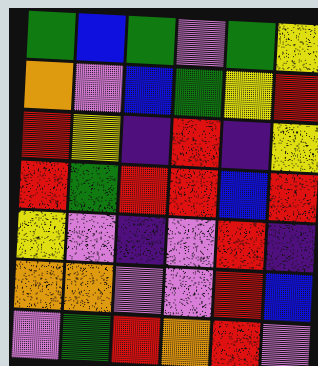[["green", "blue", "green", "violet", "green", "yellow"], ["orange", "violet", "blue", "green", "yellow", "red"], ["red", "yellow", "indigo", "red", "indigo", "yellow"], ["red", "green", "red", "red", "blue", "red"], ["yellow", "violet", "indigo", "violet", "red", "indigo"], ["orange", "orange", "violet", "violet", "red", "blue"], ["violet", "green", "red", "orange", "red", "violet"]]